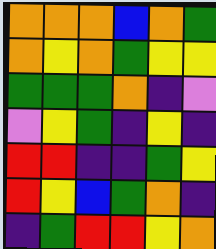[["orange", "orange", "orange", "blue", "orange", "green"], ["orange", "yellow", "orange", "green", "yellow", "yellow"], ["green", "green", "green", "orange", "indigo", "violet"], ["violet", "yellow", "green", "indigo", "yellow", "indigo"], ["red", "red", "indigo", "indigo", "green", "yellow"], ["red", "yellow", "blue", "green", "orange", "indigo"], ["indigo", "green", "red", "red", "yellow", "orange"]]